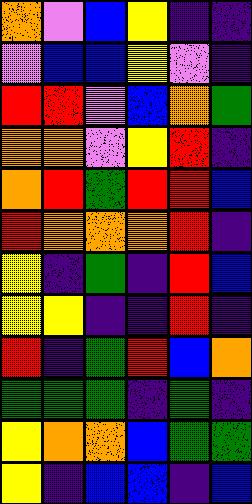[["orange", "violet", "blue", "yellow", "indigo", "indigo"], ["violet", "blue", "blue", "yellow", "violet", "indigo"], ["red", "red", "violet", "blue", "orange", "green"], ["orange", "orange", "violet", "yellow", "red", "indigo"], ["orange", "red", "green", "red", "red", "blue"], ["red", "orange", "orange", "orange", "red", "indigo"], ["yellow", "indigo", "green", "indigo", "red", "blue"], ["yellow", "yellow", "indigo", "indigo", "red", "indigo"], ["red", "indigo", "green", "red", "blue", "orange"], ["green", "green", "green", "indigo", "green", "indigo"], ["yellow", "orange", "orange", "blue", "green", "green"], ["yellow", "indigo", "blue", "blue", "indigo", "blue"]]